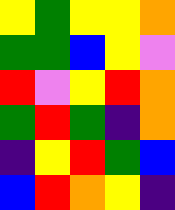[["yellow", "green", "yellow", "yellow", "orange"], ["green", "green", "blue", "yellow", "violet"], ["red", "violet", "yellow", "red", "orange"], ["green", "red", "green", "indigo", "orange"], ["indigo", "yellow", "red", "green", "blue"], ["blue", "red", "orange", "yellow", "indigo"]]